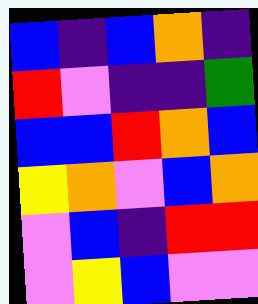[["blue", "indigo", "blue", "orange", "indigo"], ["red", "violet", "indigo", "indigo", "green"], ["blue", "blue", "red", "orange", "blue"], ["yellow", "orange", "violet", "blue", "orange"], ["violet", "blue", "indigo", "red", "red"], ["violet", "yellow", "blue", "violet", "violet"]]